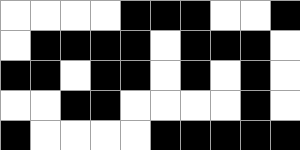[["white", "white", "white", "white", "black", "black", "black", "white", "white", "black"], ["white", "black", "black", "black", "black", "white", "black", "black", "black", "white"], ["black", "black", "white", "black", "black", "white", "black", "white", "black", "white"], ["white", "white", "black", "black", "white", "white", "white", "white", "black", "white"], ["black", "white", "white", "white", "white", "black", "black", "black", "black", "black"]]